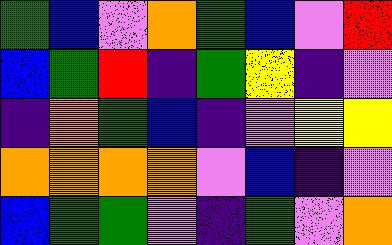[["green", "blue", "violet", "orange", "green", "blue", "violet", "red"], ["blue", "green", "red", "indigo", "green", "yellow", "indigo", "violet"], ["indigo", "orange", "green", "blue", "indigo", "violet", "yellow", "yellow"], ["orange", "orange", "orange", "orange", "violet", "blue", "indigo", "violet"], ["blue", "green", "green", "violet", "indigo", "green", "violet", "orange"]]